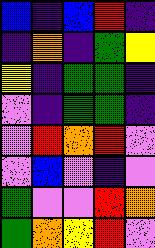[["blue", "indigo", "blue", "red", "indigo"], ["indigo", "orange", "indigo", "green", "yellow"], ["yellow", "indigo", "green", "green", "indigo"], ["violet", "indigo", "green", "green", "indigo"], ["violet", "red", "orange", "red", "violet"], ["violet", "blue", "violet", "indigo", "violet"], ["green", "violet", "violet", "red", "orange"], ["green", "orange", "yellow", "red", "violet"]]